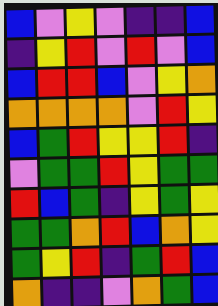[["blue", "violet", "yellow", "violet", "indigo", "indigo", "blue"], ["indigo", "yellow", "red", "violet", "red", "violet", "blue"], ["blue", "red", "red", "blue", "violet", "yellow", "orange"], ["orange", "orange", "orange", "orange", "violet", "red", "yellow"], ["blue", "green", "red", "yellow", "yellow", "red", "indigo"], ["violet", "green", "green", "red", "yellow", "green", "green"], ["red", "blue", "green", "indigo", "yellow", "green", "yellow"], ["green", "green", "orange", "red", "blue", "orange", "yellow"], ["green", "yellow", "red", "indigo", "green", "red", "blue"], ["orange", "indigo", "indigo", "violet", "orange", "green", "blue"]]